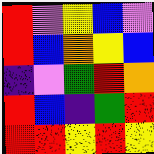[["red", "violet", "yellow", "blue", "violet"], ["red", "blue", "orange", "yellow", "blue"], ["indigo", "violet", "green", "red", "orange"], ["red", "blue", "indigo", "green", "red"], ["red", "red", "yellow", "red", "yellow"]]